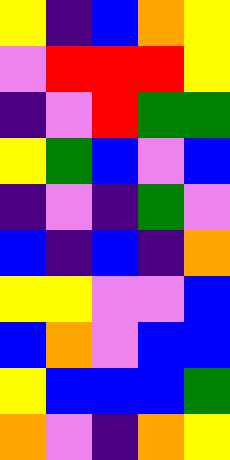[["yellow", "indigo", "blue", "orange", "yellow"], ["violet", "red", "red", "red", "yellow"], ["indigo", "violet", "red", "green", "green"], ["yellow", "green", "blue", "violet", "blue"], ["indigo", "violet", "indigo", "green", "violet"], ["blue", "indigo", "blue", "indigo", "orange"], ["yellow", "yellow", "violet", "violet", "blue"], ["blue", "orange", "violet", "blue", "blue"], ["yellow", "blue", "blue", "blue", "green"], ["orange", "violet", "indigo", "orange", "yellow"]]